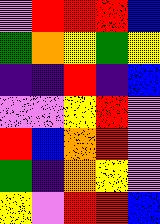[["violet", "red", "red", "red", "blue"], ["green", "orange", "yellow", "green", "yellow"], ["indigo", "indigo", "red", "indigo", "blue"], ["violet", "violet", "yellow", "red", "violet"], ["red", "blue", "orange", "red", "violet"], ["green", "indigo", "orange", "yellow", "violet"], ["yellow", "violet", "red", "red", "blue"]]